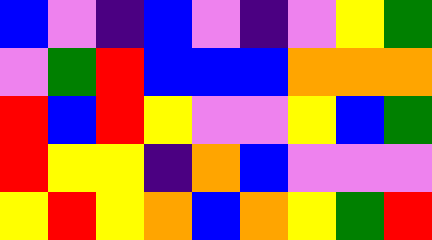[["blue", "violet", "indigo", "blue", "violet", "indigo", "violet", "yellow", "green"], ["violet", "green", "red", "blue", "blue", "blue", "orange", "orange", "orange"], ["red", "blue", "red", "yellow", "violet", "violet", "yellow", "blue", "green"], ["red", "yellow", "yellow", "indigo", "orange", "blue", "violet", "violet", "violet"], ["yellow", "red", "yellow", "orange", "blue", "orange", "yellow", "green", "red"]]